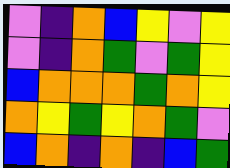[["violet", "indigo", "orange", "blue", "yellow", "violet", "yellow"], ["violet", "indigo", "orange", "green", "violet", "green", "yellow"], ["blue", "orange", "orange", "orange", "green", "orange", "yellow"], ["orange", "yellow", "green", "yellow", "orange", "green", "violet"], ["blue", "orange", "indigo", "orange", "indigo", "blue", "green"]]